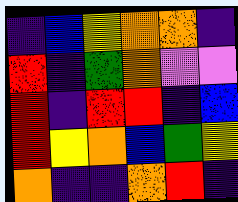[["indigo", "blue", "yellow", "orange", "orange", "indigo"], ["red", "indigo", "green", "orange", "violet", "violet"], ["red", "indigo", "red", "red", "indigo", "blue"], ["red", "yellow", "orange", "blue", "green", "yellow"], ["orange", "indigo", "indigo", "orange", "red", "indigo"]]